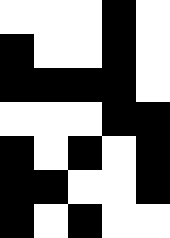[["white", "white", "white", "black", "white"], ["black", "white", "white", "black", "white"], ["black", "black", "black", "black", "white"], ["white", "white", "white", "black", "black"], ["black", "white", "black", "white", "black"], ["black", "black", "white", "white", "black"], ["black", "white", "black", "white", "white"]]